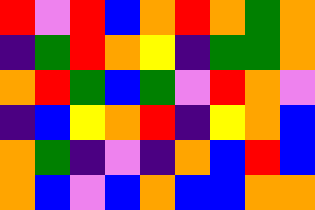[["red", "violet", "red", "blue", "orange", "red", "orange", "green", "orange"], ["indigo", "green", "red", "orange", "yellow", "indigo", "green", "green", "orange"], ["orange", "red", "green", "blue", "green", "violet", "red", "orange", "violet"], ["indigo", "blue", "yellow", "orange", "red", "indigo", "yellow", "orange", "blue"], ["orange", "green", "indigo", "violet", "indigo", "orange", "blue", "red", "blue"], ["orange", "blue", "violet", "blue", "orange", "blue", "blue", "orange", "orange"]]